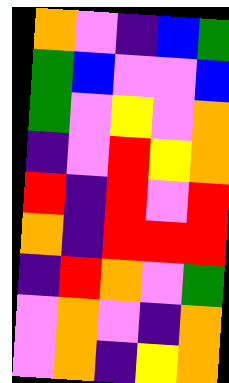[["orange", "violet", "indigo", "blue", "green"], ["green", "blue", "violet", "violet", "blue"], ["green", "violet", "yellow", "violet", "orange"], ["indigo", "violet", "red", "yellow", "orange"], ["red", "indigo", "red", "violet", "red"], ["orange", "indigo", "red", "red", "red"], ["indigo", "red", "orange", "violet", "green"], ["violet", "orange", "violet", "indigo", "orange"], ["violet", "orange", "indigo", "yellow", "orange"]]